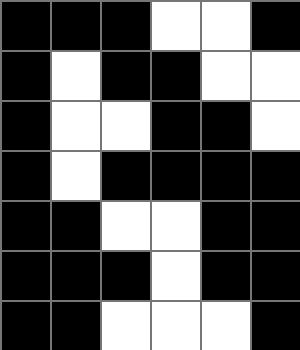[["black", "black", "black", "white", "white", "black"], ["black", "white", "black", "black", "white", "white"], ["black", "white", "white", "black", "black", "white"], ["black", "white", "black", "black", "black", "black"], ["black", "black", "white", "white", "black", "black"], ["black", "black", "black", "white", "black", "black"], ["black", "black", "white", "white", "white", "black"]]